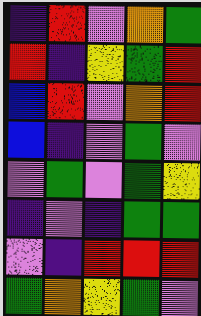[["indigo", "red", "violet", "orange", "green"], ["red", "indigo", "yellow", "green", "red"], ["blue", "red", "violet", "orange", "red"], ["blue", "indigo", "violet", "green", "violet"], ["violet", "green", "violet", "green", "yellow"], ["indigo", "violet", "indigo", "green", "green"], ["violet", "indigo", "red", "red", "red"], ["green", "orange", "yellow", "green", "violet"]]